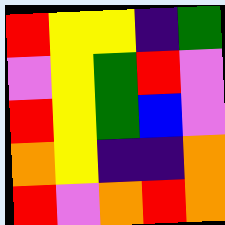[["red", "yellow", "yellow", "indigo", "green"], ["violet", "yellow", "green", "red", "violet"], ["red", "yellow", "green", "blue", "violet"], ["orange", "yellow", "indigo", "indigo", "orange"], ["red", "violet", "orange", "red", "orange"]]